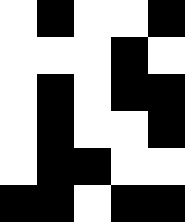[["white", "black", "white", "white", "black"], ["white", "white", "white", "black", "white"], ["white", "black", "white", "black", "black"], ["white", "black", "white", "white", "black"], ["white", "black", "black", "white", "white"], ["black", "black", "white", "black", "black"]]